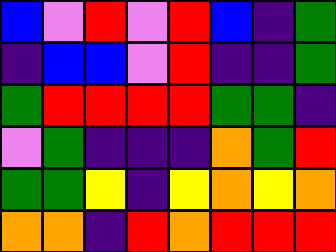[["blue", "violet", "red", "violet", "red", "blue", "indigo", "green"], ["indigo", "blue", "blue", "violet", "red", "indigo", "indigo", "green"], ["green", "red", "red", "red", "red", "green", "green", "indigo"], ["violet", "green", "indigo", "indigo", "indigo", "orange", "green", "red"], ["green", "green", "yellow", "indigo", "yellow", "orange", "yellow", "orange"], ["orange", "orange", "indigo", "red", "orange", "red", "red", "red"]]